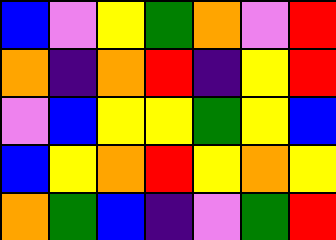[["blue", "violet", "yellow", "green", "orange", "violet", "red"], ["orange", "indigo", "orange", "red", "indigo", "yellow", "red"], ["violet", "blue", "yellow", "yellow", "green", "yellow", "blue"], ["blue", "yellow", "orange", "red", "yellow", "orange", "yellow"], ["orange", "green", "blue", "indigo", "violet", "green", "red"]]